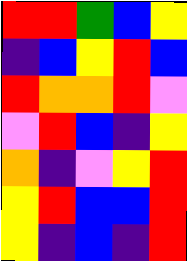[["red", "red", "green", "blue", "yellow"], ["indigo", "blue", "yellow", "red", "blue"], ["red", "orange", "orange", "red", "violet"], ["violet", "red", "blue", "indigo", "yellow"], ["orange", "indigo", "violet", "yellow", "red"], ["yellow", "red", "blue", "blue", "red"], ["yellow", "indigo", "blue", "indigo", "red"]]